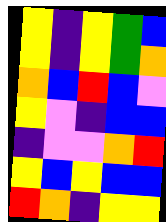[["yellow", "indigo", "yellow", "green", "blue"], ["yellow", "indigo", "yellow", "green", "orange"], ["orange", "blue", "red", "blue", "violet"], ["yellow", "violet", "indigo", "blue", "blue"], ["indigo", "violet", "violet", "orange", "red"], ["yellow", "blue", "yellow", "blue", "blue"], ["red", "orange", "indigo", "yellow", "yellow"]]